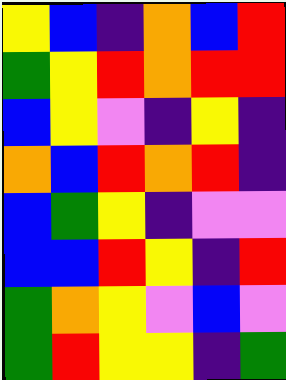[["yellow", "blue", "indigo", "orange", "blue", "red"], ["green", "yellow", "red", "orange", "red", "red"], ["blue", "yellow", "violet", "indigo", "yellow", "indigo"], ["orange", "blue", "red", "orange", "red", "indigo"], ["blue", "green", "yellow", "indigo", "violet", "violet"], ["blue", "blue", "red", "yellow", "indigo", "red"], ["green", "orange", "yellow", "violet", "blue", "violet"], ["green", "red", "yellow", "yellow", "indigo", "green"]]